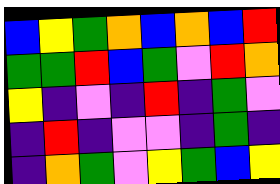[["blue", "yellow", "green", "orange", "blue", "orange", "blue", "red"], ["green", "green", "red", "blue", "green", "violet", "red", "orange"], ["yellow", "indigo", "violet", "indigo", "red", "indigo", "green", "violet"], ["indigo", "red", "indigo", "violet", "violet", "indigo", "green", "indigo"], ["indigo", "orange", "green", "violet", "yellow", "green", "blue", "yellow"]]